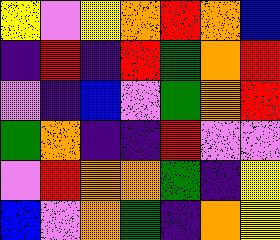[["yellow", "violet", "yellow", "orange", "red", "orange", "blue"], ["indigo", "red", "indigo", "red", "green", "orange", "red"], ["violet", "indigo", "blue", "violet", "green", "orange", "red"], ["green", "orange", "indigo", "indigo", "red", "violet", "violet"], ["violet", "red", "orange", "orange", "green", "indigo", "yellow"], ["blue", "violet", "orange", "green", "indigo", "orange", "yellow"]]